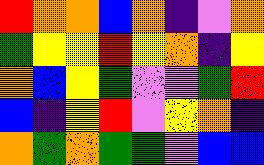[["red", "orange", "orange", "blue", "orange", "indigo", "violet", "orange"], ["green", "yellow", "yellow", "red", "yellow", "orange", "indigo", "yellow"], ["orange", "blue", "yellow", "green", "violet", "violet", "green", "red"], ["blue", "indigo", "yellow", "red", "violet", "yellow", "orange", "indigo"], ["orange", "green", "orange", "green", "green", "violet", "blue", "blue"]]